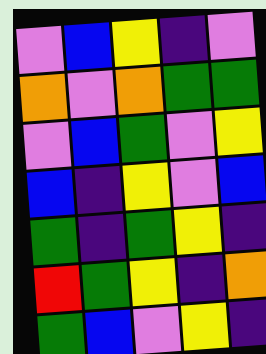[["violet", "blue", "yellow", "indigo", "violet"], ["orange", "violet", "orange", "green", "green"], ["violet", "blue", "green", "violet", "yellow"], ["blue", "indigo", "yellow", "violet", "blue"], ["green", "indigo", "green", "yellow", "indigo"], ["red", "green", "yellow", "indigo", "orange"], ["green", "blue", "violet", "yellow", "indigo"]]